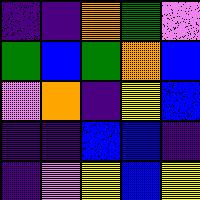[["indigo", "indigo", "orange", "green", "violet"], ["green", "blue", "green", "orange", "blue"], ["violet", "orange", "indigo", "yellow", "blue"], ["indigo", "indigo", "blue", "blue", "indigo"], ["indigo", "violet", "yellow", "blue", "yellow"]]